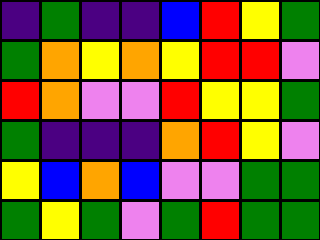[["indigo", "green", "indigo", "indigo", "blue", "red", "yellow", "green"], ["green", "orange", "yellow", "orange", "yellow", "red", "red", "violet"], ["red", "orange", "violet", "violet", "red", "yellow", "yellow", "green"], ["green", "indigo", "indigo", "indigo", "orange", "red", "yellow", "violet"], ["yellow", "blue", "orange", "blue", "violet", "violet", "green", "green"], ["green", "yellow", "green", "violet", "green", "red", "green", "green"]]